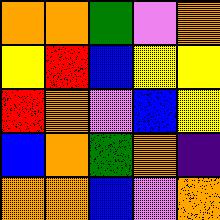[["orange", "orange", "green", "violet", "orange"], ["yellow", "red", "blue", "yellow", "yellow"], ["red", "orange", "violet", "blue", "yellow"], ["blue", "orange", "green", "orange", "indigo"], ["orange", "orange", "blue", "violet", "orange"]]